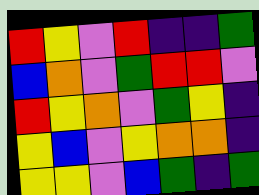[["red", "yellow", "violet", "red", "indigo", "indigo", "green"], ["blue", "orange", "violet", "green", "red", "red", "violet"], ["red", "yellow", "orange", "violet", "green", "yellow", "indigo"], ["yellow", "blue", "violet", "yellow", "orange", "orange", "indigo"], ["yellow", "yellow", "violet", "blue", "green", "indigo", "green"]]